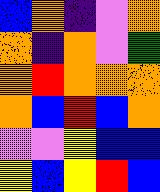[["blue", "orange", "indigo", "violet", "orange"], ["orange", "indigo", "orange", "violet", "green"], ["orange", "red", "orange", "orange", "orange"], ["orange", "blue", "red", "blue", "orange"], ["violet", "violet", "yellow", "blue", "blue"], ["yellow", "blue", "yellow", "red", "blue"]]